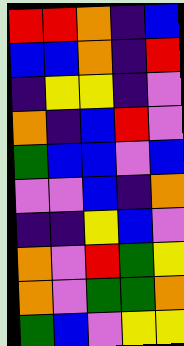[["red", "red", "orange", "indigo", "blue"], ["blue", "blue", "orange", "indigo", "red"], ["indigo", "yellow", "yellow", "indigo", "violet"], ["orange", "indigo", "blue", "red", "violet"], ["green", "blue", "blue", "violet", "blue"], ["violet", "violet", "blue", "indigo", "orange"], ["indigo", "indigo", "yellow", "blue", "violet"], ["orange", "violet", "red", "green", "yellow"], ["orange", "violet", "green", "green", "orange"], ["green", "blue", "violet", "yellow", "yellow"]]